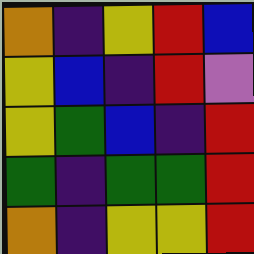[["orange", "indigo", "yellow", "red", "blue"], ["yellow", "blue", "indigo", "red", "violet"], ["yellow", "green", "blue", "indigo", "red"], ["green", "indigo", "green", "green", "red"], ["orange", "indigo", "yellow", "yellow", "red"]]